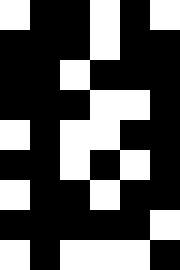[["white", "black", "black", "white", "black", "white"], ["black", "black", "black", "white", "black", "black"], ["black", "black", "white", "black", "black", "black"], ["black", "black", "black", "white", "white", "black"], ["white", "black", "white", "white", "black", "black"], ["black", "black", "white", "black", "white", "black"], ["white", "black", "black", "white", "black", "black"], ["black", "black", "black", "black", "black", "white"], ["white", "black", "white", "white", "white", "black"]]